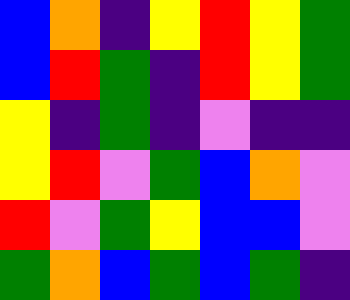[["blue", "orange", "indigo", "yellow", "red", "yellow", "green"], ["blue", "red", "green", "indigo", "red", "yellow", "green"], ["yellow", "indigo", "green", "indigo", "violet", "indigo", "indigo"], ["yellow", "red", "violet", "green", "blue", "orange", "violet"], ["red", "violet", "green", "yellow", "blue", "blue", "violet"], ["green", "orange", "blue", "green", "blue", "green", "indigo"]]